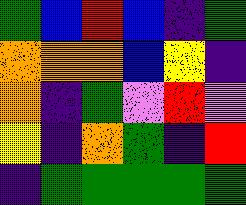[["green", "blue", "red", "blue", "indigo", "green"], ["orange", "orange", "orange", "blue", "yellow", "indigo"], ["orange", "indigo", "green", "violet", "red", "violet"], ["yellow", "indigo", "orange", "green", "indigo", "red"], ["indigo", "green", "green", "green", "green", "green"]]